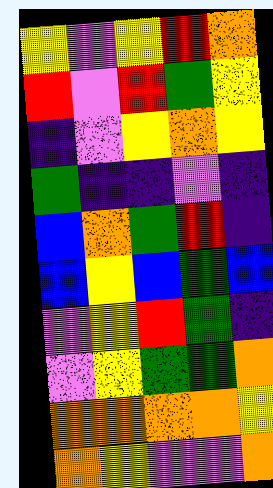[["yellow", "violet", "yellow", "red", "orange"], ["red", "violet", "red", "green", "yellow"], ["indigo", "violet", "yellow", "orange", "yellow"], ["green", "indigo", "indigo", "violet", "indigo"], ["blue", "orange", "green", "red", "indigo"], ["blue", "yellow", "blue", "green", "blue"], ["violet", "yellow", "red", "green", "indigo"], ["violet", "yellow", "green", "green", "orange"], ["orange", "orange", "orange", "orange", "yellow"], ["orange", "yellow", "violet", "violet", "orange"]]